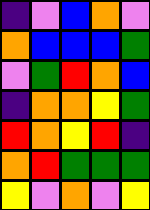[["indigo", "violet", "blue", "orange", "violet"], ["orange", "blue", "blue", "blue", "green"], ["violet", "green", "red", "orange", "blue"], ["indigo", "orange", "orange", "yellow", "green"], ["red", "orange", "yellow", "red", "indigo"], ["orange", "red", "green", "green", "green"], ["yellow", "violet", "orange", "violet", "yellow"]]